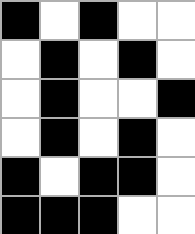[["black", "white", "black", "white", "white"], ["white", "black", "white", "black", "white"], ["white", "black", "white", "white", "black"], ["white", "black", "white", "black", "white"], ["black", "white", "black", "black", "white"], ["black", "black", "black", "white", "white"]]